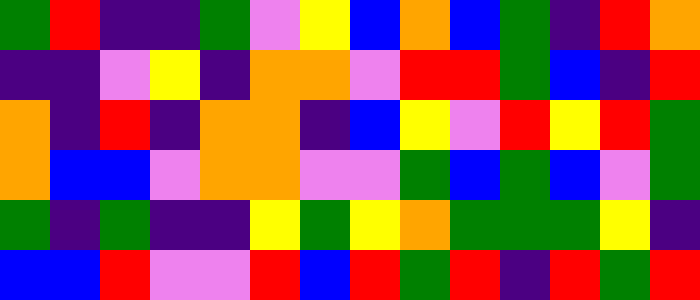[["green", "red", "indigo", "indigo", "green", "violet", "yellow", "blue", "orange", "blue", "green", "indigo", "red", "orange"], ["indigo", "indigo", "violet", "yellow", "indigo", "orange", "orange", "violet", "red", "red", "green", "blue", "indigo", "red"], ["orange", "indigo", "red", "indigo", "orange", "orange", "indigo", "blue", "yellow", "violet", "red", "yellow", "red", "green"], ["orange", "blue", "blue", "violet", "orange", "orange", "violet", "violet", "green", "blue", "green", "blue", "violet", "green"], ["green", "indigo", "green", "indigo", "indigo", "yellow", "green", "yellow", "orange", "green", "green", "green", "yellow", "indigo"], ["blue", "blue", "red", "violet", "violet", "red", "blue", "red", "green", "red", "indigo", "red", "green", "red"]]